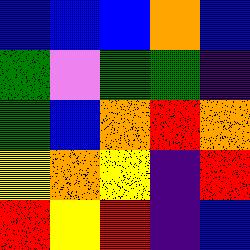[["blue", "blue", "blue", "orange", "blue"], ["green", "violet", "green", "green", "indigo"], ["green", "blue", "orange", "red", "orange"], ["yellow", "orange", "yellow", "indigo", "red"], ["red", "yellow", "red", "indigo", "blue"]]